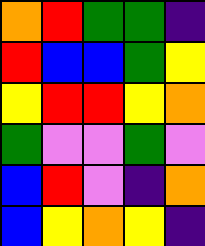[["orange", "red", "green", "green", "indigo"], ["red", "blue", "blue", "green", "yellow"], ["yellow", "red", "red", "yellow", "orange"], ["green", "violet", "violet", "green", "violet"], ["blue", "red", "violet", "indigo", "orange"], ["blue", "yellow", "orange", "yellow", "indigo"]]